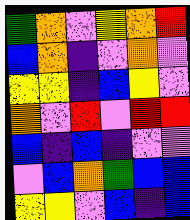[["green", "orange", "violet", "yellow", "orange", "red"], ["blue", "orange", "indigo", "violet", "orange", "violet"], ["yellow", "yellow", "indigo", "blue", "yellow", "violet"], ["orange", "violet", "red", "violet", "red", "red"], ["blue", "indigo", "blue", "indigo", "violet", "violet"], ["violet", "blue", "orange", "green", "blue", "blue"], ["yellow", "yellow", "violet", "blue", "indigo", "blue"]]